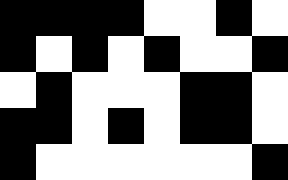[["black", "black", "black", "black", "white", "white", "black", "white"], ["black", "white", "black", "white", "black", "white", "white", "black"], ["white", "black", "white", "white", "white", "black", "black", "white"], ["black", "black", "white", "black", "white", "black", "black", "white"], ["black", "white", "white", "white", "white", "white", "white", "black"]]